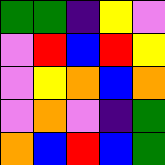[["green", "green", "indigo", "yellow", "violet"], ["violet", "red", "blue", "red", "yellow"], ["violet", "yellow", "orange", "blue", "orange"], ["violet", "orange", "violet", "indigo", "green"], ["orange", "blue", "red", "blue", "green"]]